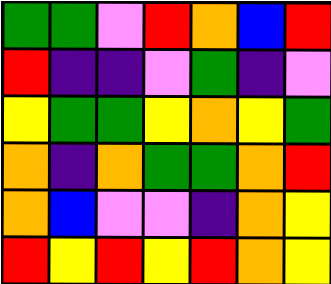[["green", "green", "violet", "red", "orange", "blue", "red"], ["red", "indigo", "indigo", "violet", "green", "indigo", "violet"], ["yellow", "green", "green", "yellow", "orange", "yellow", "green"], ["orange", "indigo", "orange", "green", "green", "orange", "red"], ["orange", "blue", "violet", "violet", "indigo", "orange", "yellow"], ["red", "yellow", "red", "yellow", "red", "orange", "yellow"]]